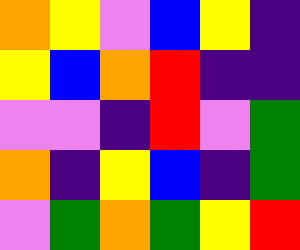[["orange", "yellow", "violet", "blue", "yellow", "indigo"], ["yellow", "blue", "orange", "red", "indigo", "indigo"], ["violet", "violet", "indigo", "red", "violet", "green"], ["orange", "indigo", "yellow", "blue", "indigo", "green"], ["violet", "green", "orange", "green", "yellow", "red"]]